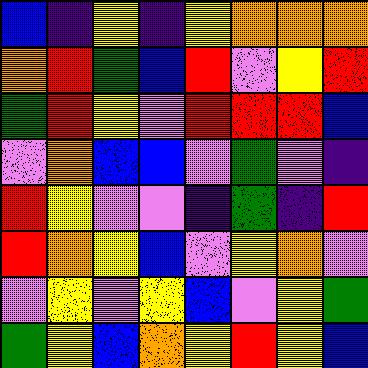[["blue", "indigo", "yellow", "indigo", "yellow", "orange", "orange", "orange"], ["orange", "red", "green", "blue", "red", "violet", "yellow", "red"], ["green", "red", "yellow", "violet", "red", "red", "red", "blue"], ["violet", "orange", "blue", "blue", "violet", "green", "violet", "indigo"], ["red", "yellow", "violet", "violet", "indigo", "green", "indigo", "red"], ["red", "orange", "yellow", "blue", "violet", "yellow", "orange", "violet"], ["violet", "yellow", "violet", "yellow", "blue", "violet", "yellow", "green"], ["green", "yellow", "blue", "orange", "yellow", "red", "yellow", "blue"]]